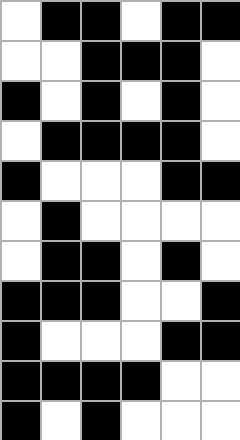[["white", "black", "black", "white", "black", "black"], ["white", "white", "black", "black", "black", "white"], ["black", "white", "black", "white", "black", "white"], ["white", "black", "black", "black", "black", "white"], ["black", "white", "white", "white", "black", "black"], ["white", "black", "white", "white", "white", "white"], ["white", "black", "black", "white", "black", "white"], ["black", "black", "black", "white", "white", "black"], ["black", "white", "white", "white", "black", "black"], ["black", "black", "black", "black", "white", "white"], ["black", "white", "black", "white", "white", "white"]]